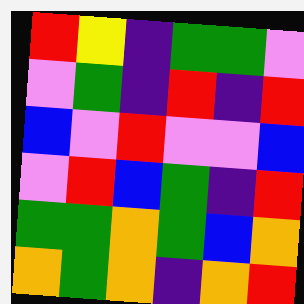[["red", "yellow", "indigo", "green", "green", "violet"], ["violet", "green", "indigo", "red", "indigo", "red"], ["blue", "violet", "red", "violet", "violet", "blue"], ["violet", "red", "blue", "green", "indigo", "red"], ["green", "green", "orange", "green", "blue", "orange"], ["orange", "green", "orange", "indigo", "orange", "red"]]